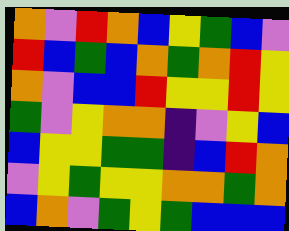[["orange", "violet", "red", "orange", "blue", "yellow", "green", "blue", "violet"], ["red", "blue", "green", "blue", "orange", "green", "orange", "red", "yellow"], ["orange", "violet", "blue", "blue", "red", "yellow", "yellow", "red", "yellow"], ["green", "violet", "yellow", "orange", "orange", "indigo", "violet", "yellow", "blue"], ["blue", "yellow", "yellow", "green", "green", "indigo", "blue", "red", "orange"], ["violet", "yellow", "green", "yellow", "yellow", "orange", "orange", "green", "orange"], ["blue", "orange", "violet", "green", "yellow", "green", "blue", "blue", "blue"]]